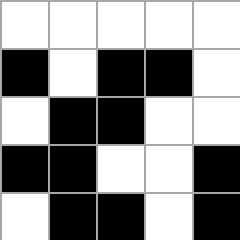[["white", "white", "white", "white", "white"], ["black", "white", "black", "black", "white"], ["white", "black", "black", "white", "white"], ["black", "black", "white", "white", "black"], ["white", "black", "black", "white", "black"]]